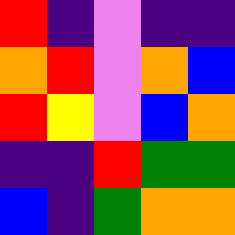[["red", "indigo", "violet", "indigo", "indigo"], ["orange", "red", "violet", "orange", "blue"], ["red", "yellow", "violet", "blue", "orange"], ["indigo", "indigo", "red", "green", "green"], ["blue", "indigo", "green", "orange", "orange"]]